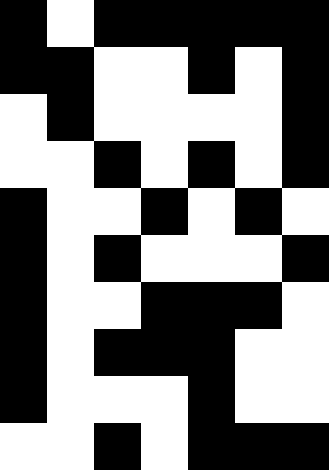[["black", "white", "black", "black", "black", "black", "black"], ["black", "black", "white", "white", "black", "white", "black"], ["white", "black", "white", "white", "white", "white", "black"], ["white", "white", "black", "white", "black", "white", "black"], ["black", "white", "white", "black", "white", "black", "white"], ["black", "white", "black", "white", "white", "white", "black"], ["black", "white", "white", "black", "black", "black", "white"], ["black", "white", "black", "black", "black", "white", "white"], ["black", "white", "white", "white", "black", "white", "white"], ["white", "white", "black", "white", "black", "black", "black"]]